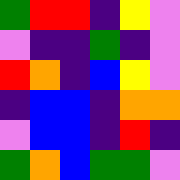[["green", "red", "red", "indigo", "yellow", "violet"], ["violet", "indigo", "indigo", "green", "indigo", "violet"], ["red", "orange", "indigo", "blue", "yellow", "violet"], ["indigo", "blue", "blue", "indigo", "orange", "orange"], ["violet", "blue", "blue", "indigo", "red", "indigo"], ["green", "orange", "blue", "green", "green", "violet"]]